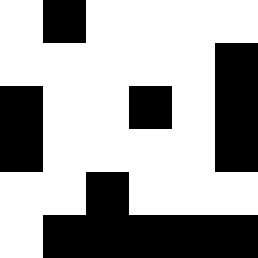[["white", "black", "white", "white", "white", "white"], ["white", "white", "white", "white", "white", "black"], ["black", "white", "white", "black", "white", "black"], ["black", "white", "white", "white", "white", "black"], ["white", "white", "black", "white", "white", "white"], ["white", "black", "black", "black", "black", "black"]]